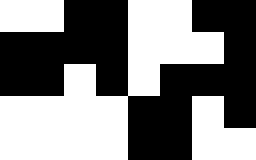[["white", "white", "black", "black", "white", "white", "black", "black"], ["black", "black", "black", "black", "white", "white", "white", "black"], ["black", "black", "white", "black", "white", "black", "black", "black"], ["white", "white", "white", "white", "black", "black", "white", "black"], ["white", "white", "white", "white", "black", "black", "white", "white"]]